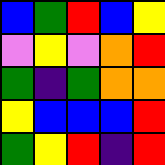[["blue", "green", "red", "blue", "yellow"], ["violet", "yellow", "violet", "orange", "red"], ["green", "indigo", "green", "orange", "orange"], ["yellow", "blue", "blue", "blue", "red"], ["green", "yellow", "red", "indigo", "red"]]